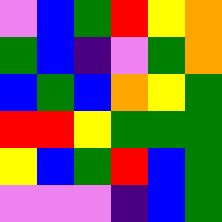[["violet", "blue", "green", "red", "yellow", "orange"], ["green", "blue", "indigo", "violet", "green", "orange"], ["blue", "green", "blue", "orange", "yellow", "green"], ["red", "red", "yellow", "green", "green", "green"], ["yellow", "blue", "green", "red", "blue", "green"], ["violet", "violet", "violet", "indigo", "blue", "green"]]